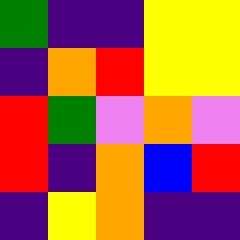[["green", "indigo", "indigo", "yellow", "yellow"], ["indigo", "orange", "red", "yellow", "yellow"], ["red", "green", "violet", "orange", "violet"], ["red", "indigo", "orange", "blue", "red"], ["indigo", "yellow", "orange", "indigo", "indigo"]]